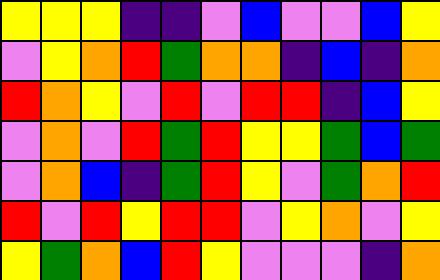[["yellow", "yellow", "yellow", "indigo", "indigo", "violet", "blue", "violet", "violet", "blue", "yellow"], ["violet", "yellow", "orange", "red", "green", "orange", "orange", "indigo", "blue", "indigo", "orange"], ["red", "orange", "yellow", "violet", "red", "violet", "red", "red", "indigo", "blue", "yellow"], ["violet", "orange", "violet", "red", "green", "red", "yellow", "yellow", "green", "blue", "green"], ["violet", "orange", "blue", "indigo", "green", "red", "yellow", "violet", "green", "orange", "red"], ["red", "violet", "red", "yellow", "red", "red", "violet", "yellow", "orange", "violet", "yellow"], ["yellow", "green", "orange", "blue", "red", "yellow", "violet", "violet", "violet", "indigo", "orange"]]